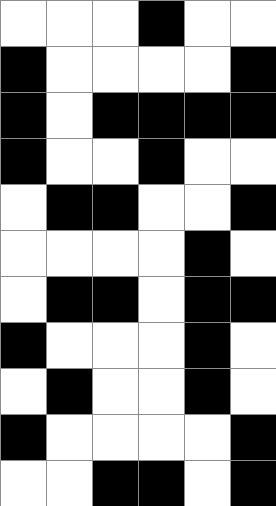[["white", "white", "white", "black", "white", "white"], ["black", "white", "white", "white", "white", "black"], ["black", "white", "black", "black", "black", "black"], ["black", "white", "white", "black", "white", "white"], ["white", "black", "black", "white", "white", "black"], ["white", "white", "white", "white", "black", "white"], ["white", "black", "black", "white", "black", "black"], ["black", "white", "white", "white", "black", "white"], ["white", "black", "white", "white", "black", "white"], ["black", "white", "white", "white", "white", "black"], ["white", "white", "black", "black", "white", "black"]]